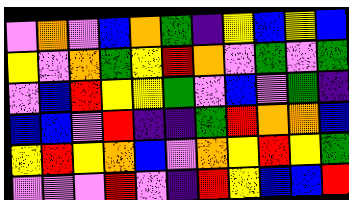[["violet", "orange", "violet", "blue", "orange", "green", "indigo", "yellow", "blue", "yellow", "blue"], ["yellow", "violet", "orange", "green", "yellow", "red", "orange", "violet", "green", "violet", "green"], ["violet", "blue", "red", "yellow", "yellow", "green", "violet", "blue", "violet", "green", "indigo"], ["blue", "blue", "violet", "red", "indigo", "indigo", "green", "red", "orange", "orange", "blue"], ["yellow", "red", "yellow", "orange", "blue", "violet", "orange", "yellow", "red", "yellow", "green"], ["violet", "violet", "violet", "red", "violet", "indigo", "red", "yellow", "blue", "blue", "red"]]